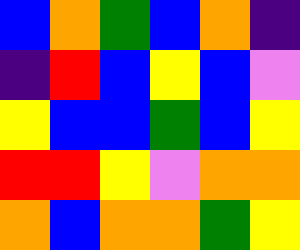[["blue", "orange", "green", "blue", "orange", "indigo"], ["indigo", "red", "blue", "yellow", "blue", "violet"], ["yellow", "blue", "blue", "green", "blue", "yellow"], ["red", "red", "yellow", "violet", "orange", "orange"], ["orange", "blue", "orange", "orange", "green", "yellow"]]